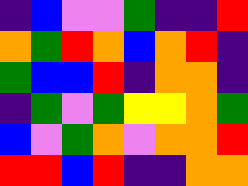[["indigo", "blue", "violet", "violet", "green", "indigo", "indigo", "red"], ["orange", "green", "red", "orange", "blue", "orange", "red", "indigo"], ["green", "blue", "blue", "red", "indigo", "orange", "orange", "indigo"], ["indigo", "green", "violet", "green", "yellow", "yellow", "orange", "green"], ["blue", "violet", "green", "orange", "violet", "orange", "orange", "red"], ["red", "red", "blue", "red", "indigo", "indigo", "orange", "orange"]]